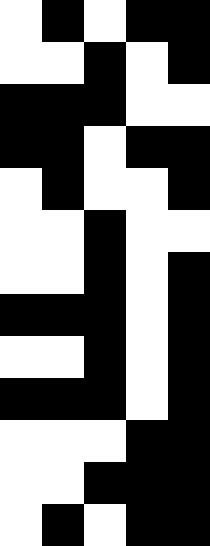[["white", "black", "white", "black", "black"], ["white", "white", "black", "white", "black"], ["black", "black", "black", "white", "white"], ["black", "black", "white", "black", "black"], ["white", "black", "white", "white", "black"], ["white", "white", "black", "white", "white"], ["white", "white", "black", "white", "black"], ["black", "black", "black", "white", "black"], ["white", "white", "black", "white", "black"], ["black", "black", "black", "white", "black"], ["white", "white", "white", "black", "black"], ["white", "white", "black", "black", "black"], ["white", "black", "white", "black", "black"]]